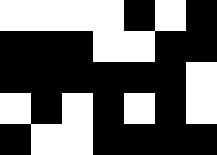[["white", "white", "white", "white", "black", "white", "black"], ["black", "black", "black", "white", "white", "black", "black"], ["black", "black", "black", "black", "black", "black", "white"], ["white", "black", "white", "black", "white", "black", "white"], ["black", "white", "white", "black", "black", "black", "black"]]